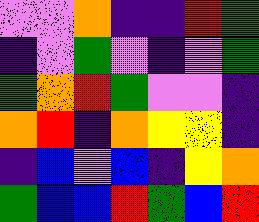[["violet", "violet", "orange", "indigo", "indigo", "red", "green"], ["indigo", "violet", "green", "violet", "indigo", "violet", "green"], ["green", "orange", "red", "green", "violet", "violet", "indigo"], ["orange", "red", "indigo", "orange", "yellow", "yellow", "indigo"], ["indigo", "blue", "violet", "blue", "indigo", "yellow", "orange"], ["green", "blue", "blue", "red", "green", "blue", "red"]]